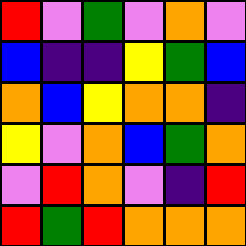[["red", "violet", "green", "violet", "orange", "violet"], ["blue", "indigo", "indigo", "yellow", "green", "blue"], ["orange", "blue", "yellow", "orange", "orange", "indigo"], ["yellow", "violet", "orange", "blue", "green", "orange"], ["violet", "red", "orange", "violet", "indigo", "red"], ["red", "green", "red", "orange", "orange", "orange"]]